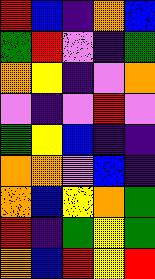[["red", "blue", "indigo", "orange", "blue"], ["green", "red", "violet", "indigo", "green"], ["orange", "yellow", "indigo", "violet", "orange"], ["violet", "indigo", "violet", "red", "violet"], ["green", "yellow", "blue", "indigo", "indigo"], ["orange", "orange", "violet", "blue", "indigo"], ["orange", "blue", "yellow", "orange", "green"], ["red", "indigo", "green", "yellow", "green"], ["orange", "blue", "red", "yellow", "red"]]